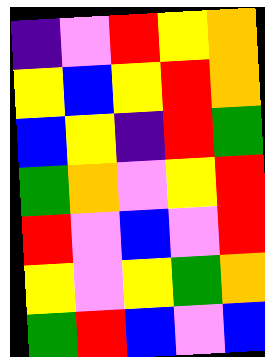[["indigo", "violet", "red", "yellow", "orange"], ["yellow", "blue", "yellow", "red", "orange"], ["blue", "yellow", "indigo", "red", "green"], ["green", "orange", "violet", "yellow", "red"], ["red", "violet", "blue", "violet", "red"], ["yellow", "violet", "yellow", "green", "orange"], ["green", "red", "blue", "violet", "blue"]]